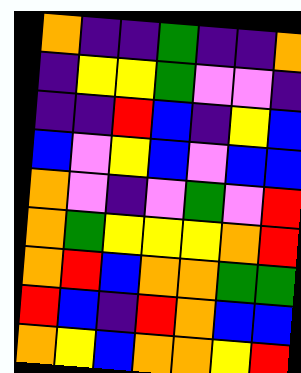[["orange", "indigo", "indigo", "green", "indigo", "indigo", "orange"], ["indigo", "yellow", "yellow", "green", "violet", "violet", "indigo"], ["indigo", "indigo", "red", "blue", "indigo", "yellow", "blue"], ["blue", "violet", "yellow", "blue", "violet", "blue", "blue"], ["orange", "violet", "indigo", "violet", "green", "violet", "red"], ["orange", "green", "yellow", "yellow", "yellow", "orange", "red"], ["orange", "red", "blue", "orange", "orange", "green", "green"], ["red", "blue", "indigo", "red", "orange", "blue", "blue"], ["orange", "yellow", "blue", "orange", "orange", "yellow", "red"]]